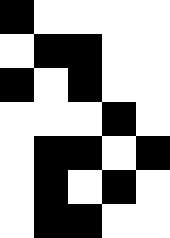[["black", "white", "white", "white", "white"], ["white", "black", "black", "white", "white"], ["black", "white", "black", "white", "white"], ["white", "white", "white", "black", "white"], ["white", "black", "black", "white", "black"], ["white", "black", "white", "black", "white"], ["white", "black", "black", "white", "white"]]